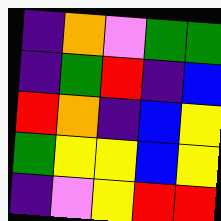[["indigo", "orange", "violet", "green", "green"], ["indigo", "green", "red", "indigo", "blue"], ["red", "orange", "indigo", "blue", "yellow"], ["green", "yellow", "yellow", "blue", "yellow"], ["indigo", "violet", "yellow", "red", "red"]]